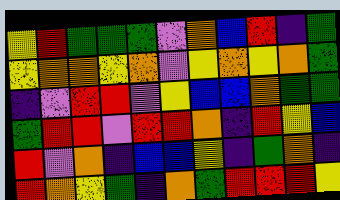[["yellow", "red", "green", "green", "green", "violet", "orange", "blue", "red", "indigo", "green"], ["yellow", "orange", "orange", "yellow", "orange", "violet", "yellow", "orange", "yellow", "orange", "green"], ["indigo", "violet", "red", "red", "violet", "yellow", "blue", "blue", "orange", "green", "green"], ["green", "red", "red", "violet", "red", "red", "orange", "indigo", "red", "yellow", "blue"], ["red", "violet", "orange", "indigo", "blue", "blue", "yellow", "indigo", "green", "orange", "indigo"], ["red", "orange", "yellow", "green", "indigo", "orange", "green", "red", "red", "red", "yellow"]]